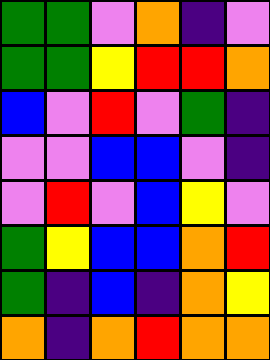[["green", "green", "violet", "orange", "indigo", "violet"], ["green", "green", "yellow", "red", "red", "orange"], ["blue", "violet", "red", "violet", "green", "indigo"], ["violet", "violet", "blue", "blue", "violet", "indigo"], ["violet", "red", "violet", "blue", "yellow", "violet"], ["green", "yellow", "blue", "blue", "orange", "red"], ["green", "indigo", "blue", "indigo", "orange", "yellow"], ["orange", "indigo", "orange", "red", "orange", "orange"]]